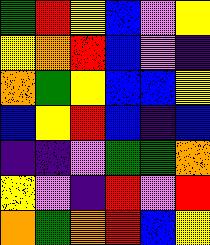[["green", "red", "yellow", "blue", "violet", "yellow"], ["yellow", "orange", "red", "blue", "violet", "indigo"], ["orange", "green", "yellow", "blue", "blue", "yellow"], ["blue", "yellow", "red", "blue", "indigo", "blue"], ["indigo", "indigo", "violet", "green", "green", "orange"], ["yellow", "violet", "indigo", "red", "violet", "red"], ["orange", "green", "orange", "red", "blue", "yellow"]]